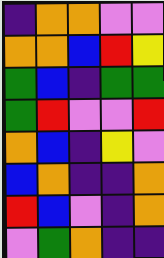[["indigo", "orange", "orange", "violet", "violet"], ["orange", "orange", "blue", "red", "yellow"], ["green", "blue", "indigo", "green", "green"], ["green", "red", "violet", "violet", "red"], ["orange", "blue", "indigo", "yellow", "violet"], ["blue", "orange", "indigo", "indigo", "orange"], ["red", "blue", "violet", "indigo", "orange"], ["violet", "green", "orange", "indigo", "indigo"]]